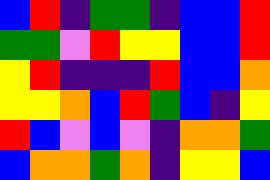[["blue", "red", "indigo", "green", "green", "indigo", "blue", "blue", "red"], ["green", "green", "violet", "red", "yellow", "yellow", "blue", "blue", "red"], ["yellow", "red", "indigo", "indigo", "indigo", "red", "blue", "blue", "orange"], ["yellow", "yellow", "orange", "blue", "red", "green", "blue", "indigo", "yellow"], ["red", "blue", "violet", "blue", "violet", "indigo", "orange", "orange", "green"], ["blue", "orange", "orange", "green", "orange", "indigo", "yellow", "yellow", "blue"]]